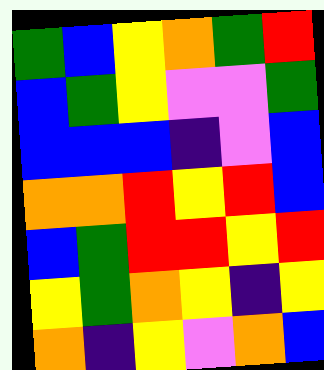[["green", "blue", "yellow", "orange", "green", "red"], ["blue", "green", "yellow", "violet", "violet", "green"], ["blue", "blue", "blue", "indigo", "violet", "blue"], ["orange", "orange", "red", "yellow", "red", "blue"], ["blue", "green", "red", "red", "yellow", "red"], ["yellow", "green", "orange", "yellow", "indigo", "yellow"], ["orange", "indigo", "yellow", "violet", "orange", "blue"]]